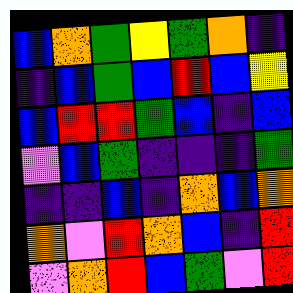[["blue", "orange", "green", "yellow", "green", "orange", "indigo"], ["indigo", "blue", "green", "blue", "red", "blue", "yellow"], ["blue", "red", "red", "green", "blue", "indigo", "blue"], ["violet", "blue", "green", "indigo", "indigo", "indigo", "green"], ["indigo", "indigo", "blue", "indigo", "orange", "blue", "orange"], ["orange", "violet", "red", "orange", "blue", "indigo", "red"], ["violet", "orange", "red", "blue", "green", "violet", "red"]]